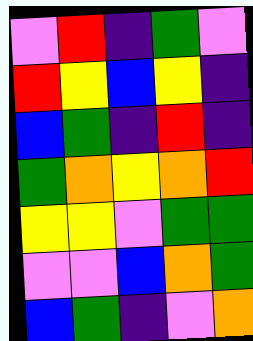[["violet", "red", "indigo", "green", "violet"], ["red", "yellow", "blue", "yellow", "indigo"], ["blue", "green", "indigo", "red", "indigo"], ["green", "orange", "yellow", "orange", "red"], ["yellow", "yellow", "violet", "green", "green"], ["violet", "violet", "blue", "orange", "green"], ["blue", "green", "indigo", "violet", "orange"]]